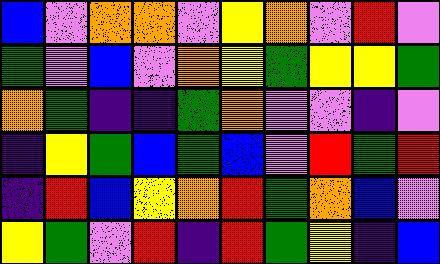[["blue", "violet", "orange", "orange", "violet", "yellow", "orange", "violet", "red", "violet"], ["green", "violet", "blue", "violet", "orange", "yellow", "green", "yellow", "yellow", "green"], ["orange", "green", "indigo", "indigo", "green", "orange", "violet", "violet", "indigo", "violet"], ["indigo", "yellow", "green", "blue", "green", "blue", "violet", "red", "green", "red"], ["indigo", "red", "blue", "yellow", "orange", "red", "green", "orange", "blue", "violet"], ["yellow", "green", "violet", "red", "indigo", "red", "green", "yellow", "indigo", "blue"]]